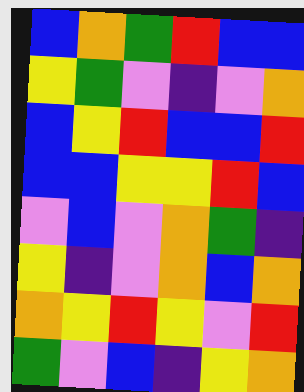[["blue", "orange", "green", "red", "blue", "blue"], ["yellow", "green", "violet", "indigo", "violet", "orange"], ["blue", "yellow", "red", "blue", "blue", "red"], ["blue", "blue", "yellow", "yellow", "red", "blue"], ["violet", "blue", "violet", "orange", "green", "indigo"], ["yellow", "indigo", "violet", "orange", "blue", "orange"], ["orange", "yellow", "red", "yellow", "violet", "red"], ["green", "violet", "blue", "indigo", "yellow", "orange"]]